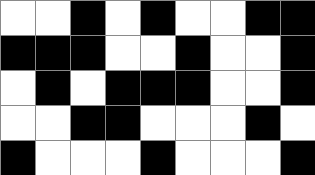[["white", "white", "black", "white", "black", "white", "white", "black", "black"], ["black", "black", "black", "white", "white", "black", "white", "white", "black"], ["white", "black", "white", "black", "black", "black", "white", "white", "black"], ["white", "white", "black", "black", "white", "white", "white", "black", "white"], ["black", "white", "white", "white", "black", "white", "white", "white", "black"]]